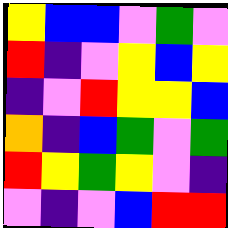[["yellow", "blue", "blue", "violet", "green", "violet"], ["red", "indigo", "violet", "yellow", "blue", "yellow"], ["indigo", "violet", "red", "yellow", "yellow", "blue"], ["orange", "indigo", "blue", "green", "violet", "green"], ["red", "yellow", "green", "yellow", "violet", "indigo"], ["violet", "indigo", "violet", "blue", "red", "red"]]